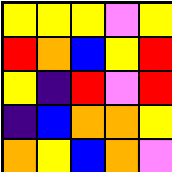[["yellow", "yellow", "yellow", "violet", "yellow"], ["red", "orange", "blue", "yellow", "red"], ["yellow", "indigo", "red", "violet", "red"], ["indigo", "blue", "orange", "orange", "yellow"], ["orange", "yellow", "blue", "orange", "violet"]]